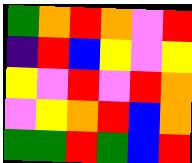[["green", "orange", "red", "orange", "violet", "red"], ["indigo", "red", "blue", "yellow", "violet", "yellow"], ["yellow", "violet", "red", "violet", "red", "orange"], ["violet", "yellow", "orange", "red", "blue", "orange"], ["green", "green", "red", "green", "blue", "red"]]